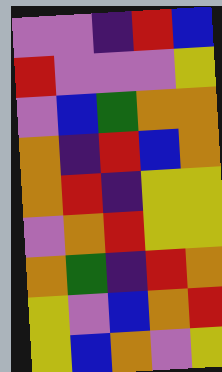[["violet", "violet", "indigo", "red", "blue"], ["red", "violet", "violet", "violet", "yellow"], ["violet", "blue", "green", "orange", "orange"], ["orange", "indigo", "red", "blue", "orange"], ["orange", "red", "indigo", "yellow", "yellow"], ["violet", "orange", "red", "yellow", "yellow"], ["orange", "green", "indigo", "red", "orange"], ["yellow", "violet", "blue", "orange", "red"], ["yellow", "blue", "orange", "violet", "yellow"]]